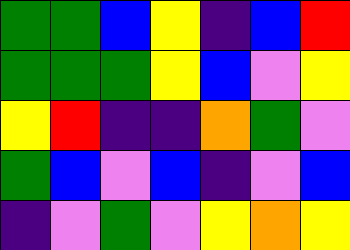[["green", "green", "blue", "yellow", "indigo", "blue", "red"], ["green", "green", "green", "yellow", "blue", "violet", "yellow"], ["yellow", "red", "indigo", "indigo", "orange", "green", "violet"], ["green", "blue", "violet", "blue", "indigo", "violet", "blue"], ["indigo", "violet", "green", "violet", "yellow", "orange", "yellow"]]